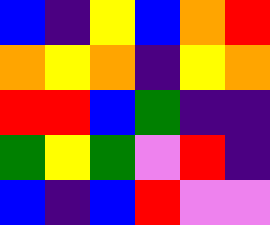[["blue", "indigo", "yellow", "blue", "orange", "red"], ["orange", "yellow", "orange", "indigo", "yellow", "orange"], ["red", "red", "blue", "green", "indigo", "indigo"], ["green", "yellow", "green", "violet", "red", "indigo"], ["blue", "indigo", "blue", "red", "violet", "violet"]]